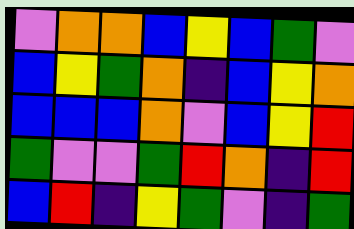[["violet", "orange", "orange", "blue", "yellow", "blue", "green", "violet"], ["blue", "yellow", "green", "orange", "indigo", "blue", "yellow", "orange"], ["blue", "blue", "blue", "orange", "violet", "blue", "yellow", "red"], ["green", "violet", "violet", "green", "red", "orange", "indigo", "red"], ["blue", "red", "indigo", "yellow", "green", "violet", "indigo", "green"]]